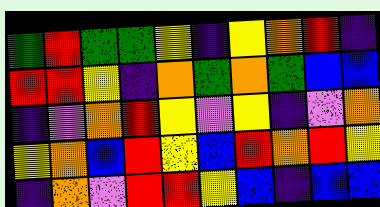[["green", "red", "green", "green", "yellow", "indigo", "yellow", "orange", "red", "indigo"], ["red", "red", "yellow", "indigo", "orange", "green", "orange", "green", "blue", "blue"], ["indigo", "violet", "orange", "red", "yellow", "violet", "yellow", "indigo", "violet", "orange"], ["yellow", "orange", "blue", "red", "yellow", "blue", "red", "orange", "red", "yellow"], ["indigo", "orange", "violet", "red", "red", "yellow", "blue", "indigo", "blue", "blue"]]